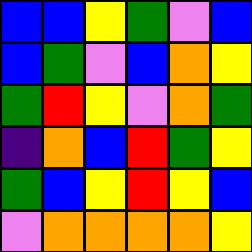[["blue", "blue", "yellow", "green", "violet", "blue"], ["blue", "green", "violet", "blue", "orange", "yellow"], ["green", "red", "yellow", "violet", "orange", "green"], ["indigo", "orange", "blue", "red", "green", "yellow"], ["green", "blue", "yellow", "red", "yellow", "blue"], ["violet", "orange", "orange", "orange", "orange", "yellow"]]